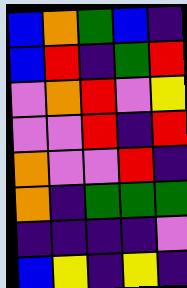[["blue", "orange", "green", "blue", "indigo"], ["blue", "red", "indigo", "green", "red"], ["violet", "orange", "red", "violet", "yellow"], ["violet", "violet", "red", "indigo", "red"], ["orange", "violet", "violet", "red", "indigo"], ["orange", "indigo", "green", "green", "green"], ["indigo", "indigo", "indigo", "indigo", "violet"], ["blue", "yellow", "indigo", "yellow", "indigo"]]